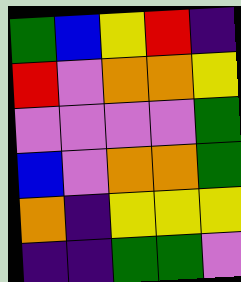[["green", "blue", "yellow", "red", "indigo"], ["red", "violet", "orange", "orange", "yellow"], ["violet", "violet", "violet", "violet", "green"], ["blue", "violet", "orange", "orange", "green"], ["orange", "indigo", "yellow", "yellow", "yellow"], ["indigo", "indigo", "green", "green", "violet"]]